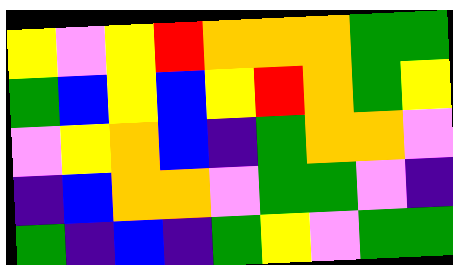[["yellow", "violet", "yellow", "red", "orange", "orange", "orange", "green", "green"], ["green", "blue", "yellow", "blue", "yellow", "red", "orange", "green", "yellow"], ["violet", "yellow", "orange", "blue", "indigo", "green", "orange", "orange", "violet"], ["indigo", "blue", "orange", "orange", "violet", "green", "green", "violet", "indigo"], ["green", "indigo", "blue", "indigo", "green", "yellow", "violet", "green", "green"]]